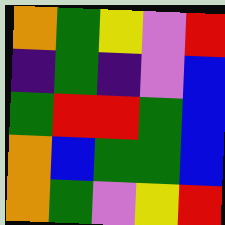[["orange", "green", "yellow", "violet", "red"], ["indigo", "green", "indigo", "violet", "blue"], ["green", "red", "red", "green", "blue"], ["orange", "blue", "green", "green", "blue"], ["orange", "green", "violet", "yellow", "red"]]